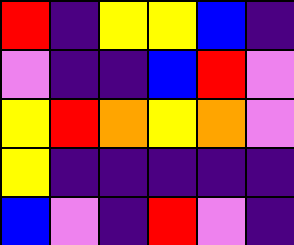[["red", "indigo", "yellow", "yellow", "blue", "indigo"], ["violet", "indigo", "indigo", "blue", "red", "violet"], ["yellow", "red", "orange", "yellow", "orange", "violet"], ["yellow", "indigo", "indigo", "indigo", "indigo", "indigo"], ["blue", "violet", "indigo", "red", "violet", "indigo"]]